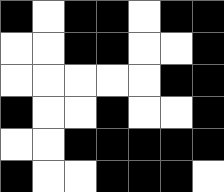[["black", "white", "black", "black", "white", "black", "black"], ["white", "white", "black", "black", "white", "white", "black"], ["white", "white", "white", "white", "white", "black", "black"], ["black", "white", "white", "black", "white", "white", "black"], ["white", "white", "black", "black", "black", "black", "black"], ["black", "white", "white", "black", "black", "black", "white"]]